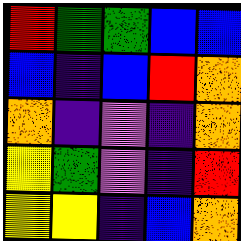[["red", "green", "green", "blue", "blue"], ["blue", "indigo", "blue", "red", "orange"], ["orange", "indigo", "violet", "indigo", "orange"], ["yellow", "green", "violet", "indigo", "red"], ["yellow", "yellow", "indigo", "blue", "orange"]]